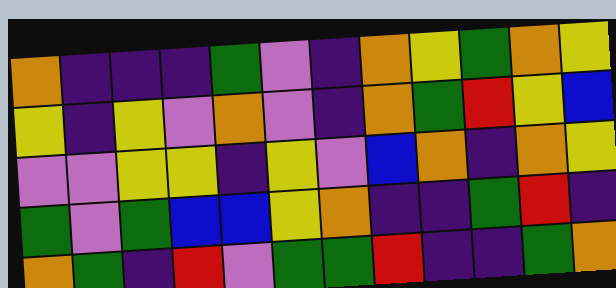[["orange", "indigo", "indigo", "indigo", "green", "violet", "indigo", "orange", "yellow", "green", "orange", "yellow"], ["yellow", "indigo", "yellow", "violet", "orange", "violet", "indigo", "orange", "green", "red", "yellow", "blue"], ["violet", "violet", "yellow", "yellow", "indigo", "yellow", "violet", "blue", "orange", "indigo", "orange", "yellow"], ["green", "violet", "green", "blue", "blue", "yellow", "orange", "indigo", "indigo", "green", "red", "indigo"], ["orange", "green", "indigo", "red", "violet", "green", "green", "red", "indigo", "indigo", "green", "orange"]]